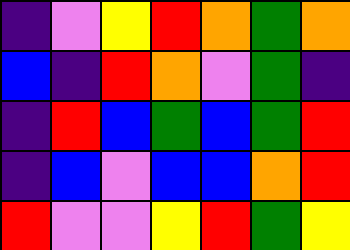[["indigo", "violet", "yellow", "red", "orange", "green", "orange"], ["blue", "indigo", "red", "orange", "violet", "green", "indigo"], ["indigo", "red", "blue", "green", "blue", "green", "red"], ["indigo", "blue", "violet", "blue", "blue", "orange", "red"], ["red", "violet", "violet", "yellow", "red", "green", "yellow"]]